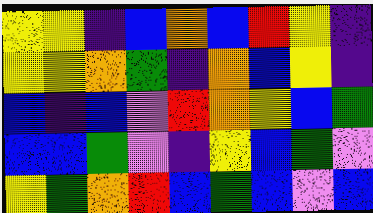[["yellow", "yellow", "indigo", "blue", "orange", "blue", "red", "yellow", "indigo"], ["yellow", "yellow", "orange", "green", "indigo", "orange", "blue", "yellow", "indigo"], ["blue", "indigo", "blue", "violet", "red", "orange", "yellow", "blue", "green"], ["blue", "blue", "green", "violet", "indigo", "yellow", "blue", "green", "violet"], ["yellow", "green", "orange", "red", "blue", "green", "blue", "violet", "blue"]]